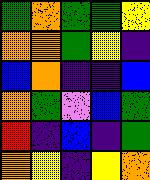[["green", "orange", "green", "green", "yellow"], ["orange", "orange", "green", "yellow", "indigo"], ["blue", "orange", "indigo", "indigo", "blue"], ["orange", "green", "violet", "blue", "green"], ["red", "indigo", "blue", "indigo", "green"], ["orange", "yellow", "indigo", "yellow", "orange"]]